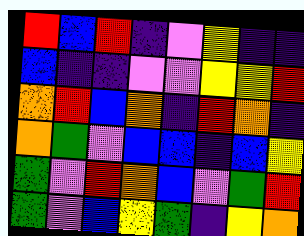[["red", "blue", "red", "indigo", "violet", "yellow", "indigo", "indigo"], ["blue", "indigo", "indigo", "violet", "violet", "yellow", "yellow", "red"], ["orange", "red", "blue", "orange", "indigo", "red", "orange", "indigo"], ["orange", "green", "violet", "blue", "blue", "indigo", "blue", "yellow"], ["green", "violet", "red", "orange", "blue", "violet", "green", "red"], ["green", "violet", "blue", "yellow", "green", "indigo", "yellow", "orange"]]